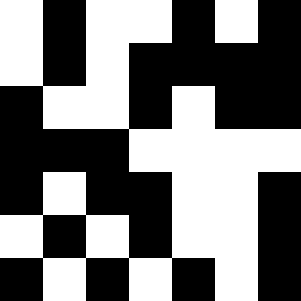[["white", "black", "white", "white", "black", "white", "black"], ["white", "black", "white", "black", "black", "black", "black"], ["black", "white", "white", "black", "white", "black", "black"], ["black", "black", "black", "white", "white", "white", "white"], ["black", "white", "black", "black", "white", "white", "black"], ["white", "black", "white", "black", "white", "white", "black"], ["black", "white", "black", "white", "black", "white", "black"]]